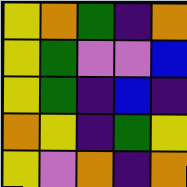[["yellow", "orange", "green", "indigo", "orange"], ["yellow", "green", "violet", "violet", "blue"], ["yellow", "green", "indigo", "blue", "indigo"], ["orange", "yellow", "indigo", "green", "yellow"], ["yellow", "violet", "orange", "indigo", "orange"]]